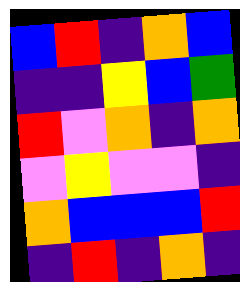[["blue", "red", "indigo", "orange", "blue"], ["indigo", "indigo", "yellow", "blue", "green"], ["red", "violet", "orange", "indigo", "orange"], ["violet", "yellow", "violet", "violet", "indigo"], ["orange", "blue", "blue", "blue", "red"], ["indigo", "red", "indigo", "orange", "indigo"]]